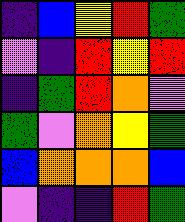[["indigo", "blue", "yellow", "red", "green"], ["violet", "indigo", "red", "yellow", "red"], ["indigo", "green", "red", "orange", "violet"], ["green", "violet", "orange", "yellow", "green"], ["blue", "orange", "orange", "orange", "blue"], ["violet", "indigo", "indigo", "red", "green"]]